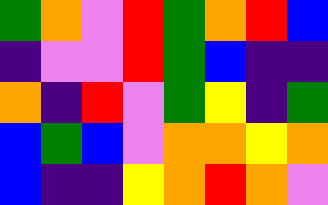[["green", "orange", "violet", "red", "green", "orange", "red", "blue"], ["indigo", "violet", "violet", "red", "green", "blue", "indigo", "indigo"], ["orange", "indigo", "red", "violet", "green", "yellow", "indigo", "green"], ["blue", "green", "blue", "violet", "orange", "orange", "yellow", "orange"], ["blue", "indigo", "indigo", "yellow", "orange", "red", "orange", "violet"]]